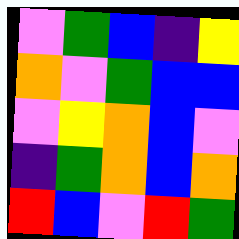[["violet", "green", "blue", "indigo", "yellow"], ["orange", "violet", "green", "blue", "blue"], ["violet", "yellow", "orange", "blue", "violet"], ["indigo", "green", "orange", "blue", "orange"], ["red", "blue", "violet", "red", "green"]]